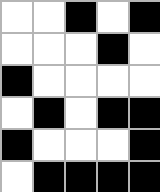[["white", "white", "black", "white", "black"], ["white", "white", "white", "black", "white"], ["black", "white", "white", "white", "white"], ["white", "black", "white", "black", "black"], ["black", "white", "white", "white", "black"], ["white", "black", "black", "black", "black"]]